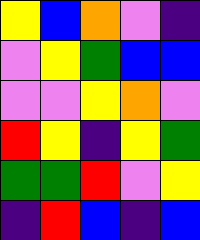[["yellow", "blue", "orange", "violet", "indigo"], ["violet", "yellow", "green", "blue", "blue"], ["violet", "violet", "yellow", "orange", "violet"], ["red", "yellow", "indigo", "yellow", "green"], ["green", "green", "red", "violet", "yellow"], ["indigo", "red", "blue", "indigo", "blue"]]